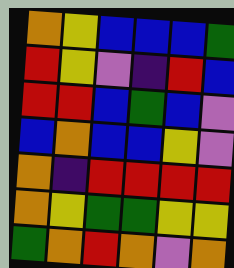[["orange", "yellow", "blue", "blue", "blue", "green"], ["red", "yellow", "violet", "indigo", "red", "blue"], ["red", "red", "blue", "green", "blue", "violet"], ["blue", "orange", "blue", "blue", "yellow", "violet"], ["orange", "indigo", "red", "red", "red", "red"], ["orange", "yellow", "green", "green", "yellow", "yellow"], ["green", "orange", "red", "orange", "violet", "orange"]]